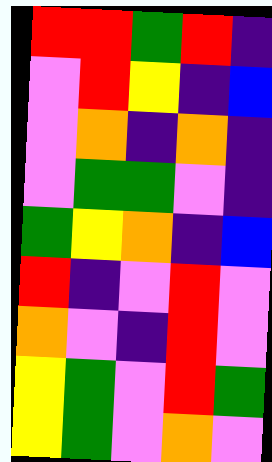[["red", "red", "green", "red", "indigo"], ["violet", "red", "yellow", "indigo", "blue"], ["violet", "orange", "indigo", "orange", "indigo"], ["violet", "green", "green", "violet", "indigo"], ["green", "yellow", "orange", "indigo", "blue"], ["red", "indigo", "violet", "red", "violet"], ["orange", "violet", "indigo", "red", "violet"], ["yellow", "green", "violet", "red", "green"], ["yellow", "green", "violet", "orange", "violet"]]